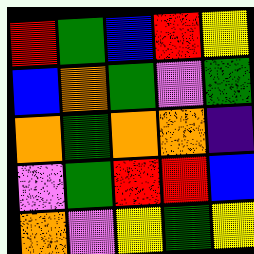[["red", "green", "blue", "red", "yellow"], ["blue", "orange", "green", "violet", "green"], ["orange", "green", "orange", "orange", "indigo"], ["violet", "green", "red", "red", "blue"], ["orange", "violet", "yellow", "green", "yellow"]]